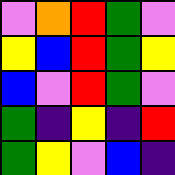[["violet", "orange", "red", "green", "violet"], ["yellow", "blue", "red", "green", "yellow"], ["blue", "violet", "red", "green", "violet"], ["green", "indigo", "yellow", "indigo", "red"], ["green", "yellow", "violet", "blue", "indigo"]]